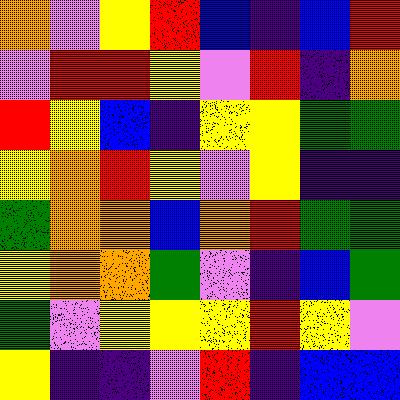[["orange", "violet", "yellow", "red", "blue", "indigo", "blue", "red"], ["violet", "red", "red", "yellow", "violet", "red", "indigo", "orange"], ["red", "yellow", "blue", "indigo", "yellow", "yellow", "green", "green"], ["yellow", "orange", "red", "yellow", "violet", "yellow", "indigo", "indigo"], ["green", "orange", "orange", "blue", "orange", "red", "green", "green"], ["yellow", "orange", "orange", "green", "violet", "indigo", "blue", "green"], ["green", "violet", "yellow", "yellow", "yellow", "red", "yellow", "violet"], ["yellow", "indigo", "indigo", "violet", "red", "indigo", "blue", "blue"]]